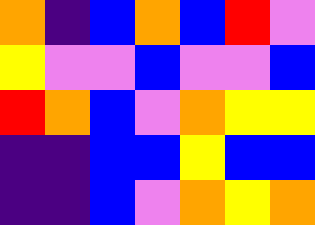[["orange", "indigo", "blue", "orange", "blue", "red", "violet"], ["yellow", "violet", "violet", "blue", "violet", "violet", "blue"], ["red", "orange", "blue", "violet", "orange", "yellow", "yellow"], ["indigo", "indigo", "blue", "blue", "yellow", "blue", "blue"], ["indigo", "indigo", "blue", "violet", "orange", "yellow", "orange"]]